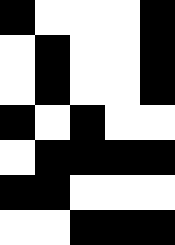[["black", "white", "white", "white", "black"], ["white", "black", "white", "white", "black"], ["white", "black", "white", "white", "black"], ["black", "white", "black", "white", "white"], ["white", "black", "black", "black", "black"], ["black", "black", "white", "white", "white"], ["white", "white", "black", "black", "black"]]